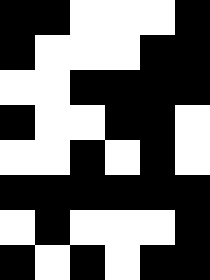[["black", "black", "white", "white", "white", "black"], ["black", "white", "white", "white", "black", "black"], ["white", "white", "black", "black", "black", "black"], ["black", "white", "white", "black", "black", "white"], ["white", "white", "black", "white", "black", "white"], ["black", "black", "black", "black", "black", "black"], ["white", "black", "white", "white", "white", "black"], ["black", "white", "black", "white", "black", "black"]]